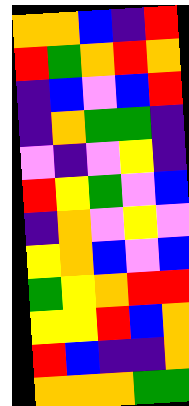[["orange", "orange", "blue", "indigo", "red"], ["red", "green", "orange", "red", "orange"], ["indigo", "blue", "violet", "blue", "red"], ["indigo", "orange", "green", "green", "indigo"], ["violet", "indigo", "violet", "yellow", "indigo"], ["red", "yellow", "green", "violet", "blue"], ["indigo", "orange", "violet", "yellow", "violet"], ["yellow", "orange", "blue", "violet", "blue"], ["green", "yellow", "orange", "red", "red"], ["yellow", "yellow", "red", "blue", "orange"], ["red", "blue", "indigo", "indigo", "orange"], ["orange", "orange", "orange", "green", "green"]]